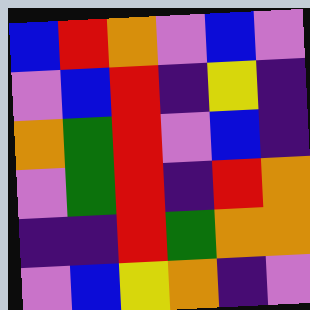[["blue", "red", "orange", "violet", "blue", "violet"], ["violet", "blue", "red", "indigo", "yellow", "indigo"], ["orange", "green", "red", "violet", "blue", "indigo"], ["violet", "green", "red", "indigo", "red", "orange"], ["indigo", "indigo", "red", "green", "orange", "orange"], ["violet", "blue", "yellow", "orange", "indigo", "violet"]]